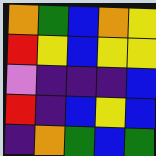[["orange", "green", "blue", "orange", "yellow"], ["red", "yellow", "blue", "yellow", "yellow"], ["violet", "indigo", "indigo", "indigo", "blue"], ["red", "indigo", "blue", "yellow", "blue"], ["indigo", "orange", "green", "blue", "green"]]